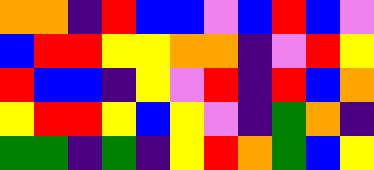[["orange", "orange", "indigo", "red", "blue", "blue", "violet", "blue", "red", "blue", "violet"], ["blue", "red", "red", "yellow", "yellow", "orange", "orange", "indigo", "violet", "red", "yellow"], ["red", "blue", "blue", "indigo", "yellow", "violet", "red", "indigo", "red", "blue", "orange"], ["yellow", "red", "red", "yellow", "blue", "yellow", "violet", "indigo", "green", "orange", "indigo"], ["green", "green", "indigo", "green", "indigo", "yellow", "red", "orange", "green", "blue", "yellow"]]